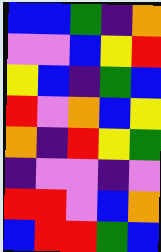[["blue", "blue", "green", "indigo", "orange"], ["violet", "violet", "blue", "yellow", "red"], ["yellow", "blue", "indigo", "green", "blue"], ["red", "violet", "orange", "blue", "yellow"], ["orange", "indigo", "red", "yellow", "green"], ["indigo", "violet", "violet", "indigo", "violet"], ["red", "red", "violet", "blue", "orange"], ["blue", "red", "red", "green", "blue"]]